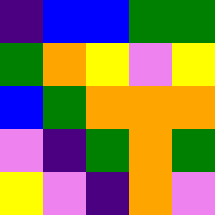[["indigo", "blue", "blue", "green", "green"], ["green", "orange", "yellow", "violet", "yellow"], ["blue", "green", "orange", "orange", "orange"], ["violet", "indigo", "green", "orange", "green"], ["yellow", "violet", "indigo", "orange", "violet"]]